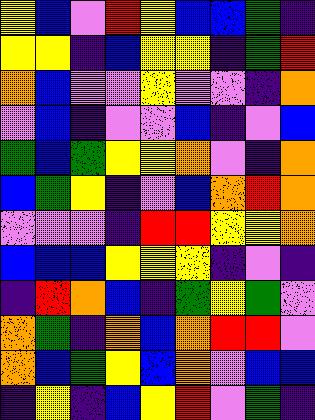[["yellow", "blue", "violet", "red", "yellow", "blue", "blue", "green", "indigo"], ["yellow", "yellow", "indigo", "blue", "yellow", "yellow", "indigo", "green", "red"], ["orange", "blue", "violet", "violet", "yellow", "violet", "violet", "indigo", "orange"], ["violet", "blue", "indigo", "violet", "violet", "blue", "indigo", "violet", "blue"], ["green", "blue", "green", "yellow", "yellow", "orange", "violet", "indigo", "orange"], ["blue", "green", "yellow", "indigo", "violet", "blue", "orange", "red", "orange"], ["violet", "violet", "violet", "indigo", "red", "red", "yellow", "yellow", "orange"], ["blue", "blue", "blue", "yellow", "yellow", "yellow", "indigo", "violet", "indigo"], ["indigo", "red", "orange", "blue", "indigo", "green", "yellow", "green", "violet"], ["orange", "green", "indigo", "orange", "blue", "orange", "red", "red", "violet"], ["orange", "blue", "green", "yellow", "blue", "orange", "violet", "blue", "blue"], ["indigo", "yellow", "indigo", "blue", "yellow", "red", "violet", "green", "indigo"]]